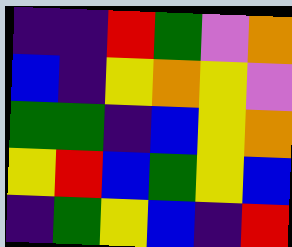[["indigo", "indigo", "red", "green", "violet", "orange"], ["blue", "indigo", "yellow", "orange", "yellow", "violet"], ["green", "green", "indigo", "blue", "yellow", "orange"], ["yellow", "red", "blue", "green", "yellow", "blue"], ["indigo", "green", "yellow", "blue", "indigo", "red"]]